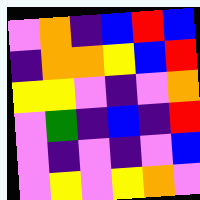[["violet", "orange", "indigo", "blue", "red", "blue"], ["indigo", "orange", "orange", "yellow", "blue", "red"], ["yellow", "yellow", "violet", "indigo", "violet", "orange"], ["violet", "green", "indigo", "blue", "indigo", "red"], ["violet", "indigo", "violet", "indigo", "violet", "blue"], ["violet", "yellow", "violet", "yellow", "orange", "violet"]]